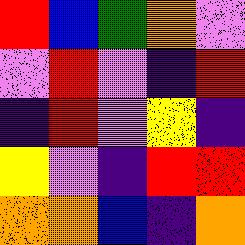[["red", "blue", "green", "orange", "violet"], ["violet", "red", "violet", "indigo", "red"], ["indigo", "red", "violet", "yellow", "indigo"], ["yellow", "violet", "indigo", "red", "red"], ["orange", "orange", "blue", "indigo", "orange"]]